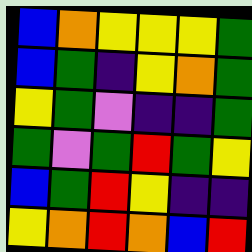[["blue", "orange", "yellow", "yellow", "yellow", "green"], ["blue", "green", "indigo", "yellow", "orange", "green"], ["yellow", "green", "violet", "indigo", "indigo", "green"], ["green", "violet", "green", "red", "green", "yellow"], ["blue", "green", "red", "yellow", "indigo", "indigo"], ["yellow", "orange", "red", "orange", "blue", "red"]]